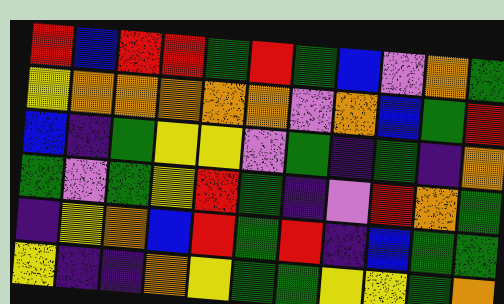[["red", "blue", "red", "red", "green", "red", "green", "blue", "violet", "orange", "green"], ["yellow", "orange", "orange", "orange", "orange", "orange", "violet", "orange", "blue", "green", "red"], ["blue", "indigo", "green", "yellow", "yellow", "violet", "green", "indigo", "green", "indigo", "orange"], ["green", "violet", "green", "yellow", "red", "green", "indigo", "violet", "red", "orange", "green"], ["indigo", "yellow", "orange", "blue", "red", "green", "red", "indigo", "blue", "green", "green"], ["yellow", "indigo", "indigo", "orange", "yellow", "green", "green", "yellow", "yellow", "green", "orange"]]